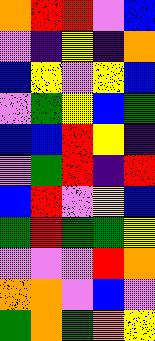[["orange", "red", "red", "violet", "blue"], ["violet", "indigo", "yellow", "indigo", "orange"], ["blue", "yellow", "violet", "yellow", "blue"], ["violet", "green", "yellow", "blue", "green"], ["blue", "blue", "red", "yellow", "indigo"], ["violet", "green", "red", "indigo", "red"], ["blue", "red", "violet", "yellow", "blue"], ["green", "red", "green", "green", "yellow"], ["violet", "violet", "violet", "red", "orange"], ["orange", "orange", "violet", "blue", "violet"], ["green", "orange", "green", "orange", "yellow"]]